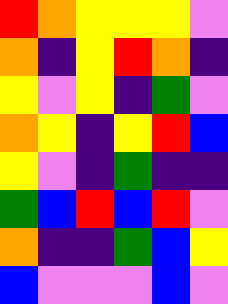[["red", "orange", "yellow", "yellow", "yellow", "violet"], ["orange", "indigo", "yellow", "red", "orange", "indigo"], ["yellow", "violet", "yellow", "indigo", "green", "violet"], ["orange", "yellow", "indigo", "yellow", "red", "blue"], ["yellow", "violet", "indigo", "green", "indigo", "indigo"], ["green", "blue", "red", "blue", "red", "violet"], ["orange", "indigo", "indigo", "green", "blue", "yellow"], ["blue", "violet", "violet", "violet", "blue", "violet"]]